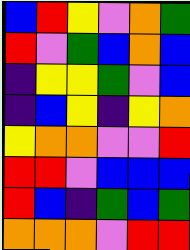[["blue", "red", "yellow", "violet", "orange", "green"], ["red", "violet", "green", "blue", "orange", "blue"], ["indigo", "yellow", "yellow", "green", "violet", "blue"], ["indigo", "blue", "yellow", "indigo", "yellow", "orange"], ["yellow", "orange", "orange", "violet", "violet", "red"], ["red", "red", "violet", "blue", "blue", "blue"], ["red", "blue", "indigo", "green", "blue", "green"], ["orange", "orange", "orange", "violet", "red", "red"]]